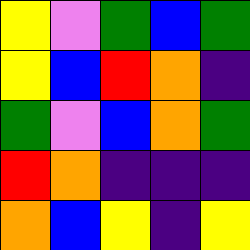[["yellow", "violet", "green", "blue", "green"], ["yellow", "blue", "red", "orange", "indigo"], ["green", "violet", "blue", "orange", "green"], ["red", "orange", "indigo", "indigo", "indigo"], ["orange", "blue", "yellow", "indigo", "yellow"]]